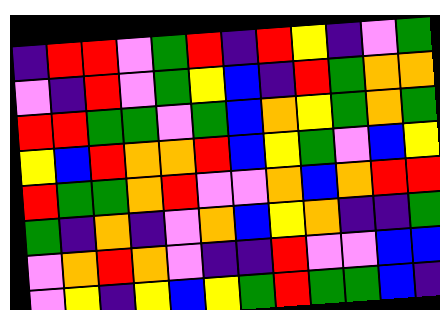[["indigo", "red", "red", "violet", "green", "red", "indigo", "red", "yellow", "indigo", "violet", "green"], ["violet", "indigo", "red", "violet", "green", "yellow", "blue", "indigo", "red", "green", "orange", "orange"], ["red", "red", "green", "green", "violet", "green", "blue", "orange", "yellow", "green", "orange", "green"], ["yellow", "blue", "red", "orange", "orange", "red", "blue", "yellow", "green", "violet", "blue", "yellow"], ["red", "green", "green", "orange", "red", "violet", "violet", "orange", "blue", "orange", "red", "red"], ["green", "indigo", "orange", "indigo", "violet", "orange", "blue", "yellow", "orange", "indigo", "indigo", "green"], ["violet", "orange", "red", "orange", "violet", "indigo", "indigo", "red", "violet", "violet", "blue", "blue"], ["violet", "yellow", "indigo", "yellow", "blue", "yellow", "green", "red", "green", "green", "blue", "indigo"]]